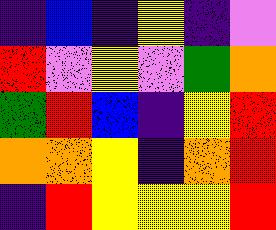[["indigo", "blue", "indigo", "yellow", "indigo", "violet"], ["red", "violet", "yellow", "violet", "green", "orange"], ["green", "red", "blue", "indigo", "yellow", "red"], ["orange", "orange", "yellow", "indigo", "orange", "red"], ["indigo", "red", "yellow", "yellow", "yellow", "red"]]